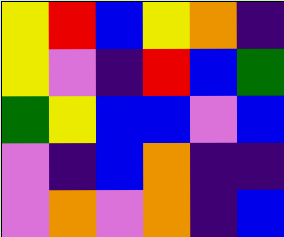[["yellow", "red", "blue", "yellow", "orange", "indigo"], ["yellow", "violet", "indigo", "red", "blue", "green"], ["green", "yellow", "blue", "blue", "violet", "blue"], ["violet", "indigo", "blue", "orange", "indigo", "indigo"], ["violet", "orange", "violet", "orange", "indigo", "blue"]]